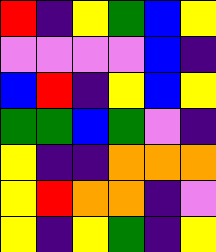[["red", "indigo", "yellow", "green", "blue", "yellow"], ["violet", "violet", "violet", "violet", "blue", "indigo"], ["blue", "red", "indigo", "yellow", "blue", "yellow"], ["green", "green", "blue", "green", "violet", "indigo"], ["yellow", "indigo", "indigo", "orange", "orange", "orange"], ["yellow", "red", "orange", "orange", "indigo", "violet"], ["yellow", "indigo", "yellow", "green", "indigo", "yellow"]]